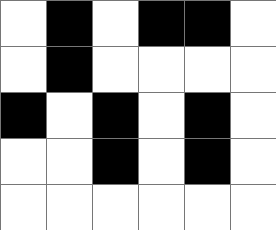[["white", "black", "white", "black", "black", "white"], ["white", "black", "white", "white", "white", "white"], ["black", "white", "black", "white", "black", "white"], ["white", "white", "black", "white", "black", "white"], ["white", "white", "white", "white", "white", "white"]]